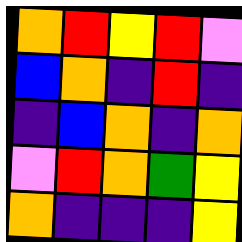[["orange", "red", "yellow", "red", "violet"], ["blue", "orange", "indigo", "red", "indigo"], ["indigo", "blue", "orange", "indigo", "orange"], ["violet", "red", "orange", "green", "yellow"], ["orange", "indigo", "indigo", "indigo", "yellow"]]